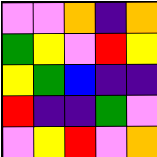[["violet", "violet", "orange", "indigo", "orange"], ["green", "yellow", "violet", "red", "yellow"], ["yellow", "green", "blue", "indigo", "indigo"], ["red", "indigo", "indigo", "green", "violet"], ["violet", "yellow", "red", "violet", "orange"]]